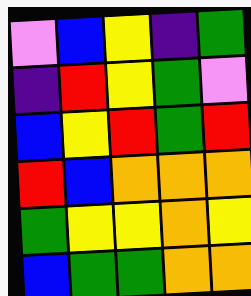[["violet", "blue", "yellow", "indigo", "green"], ["indigo", "red", "yellow", "green", "violet"], ["blue", "yellow", "red", "green", "red"], ["red", "blue", "orange", "orange", "orange"], ["green", "yellow", "yellow", "orange", "yellow"], ["blue", "green", "green", "orange", "orange"]]